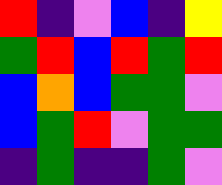[["red", "indigo", "violet", "blue", "indigo", "yellow"], ["green", "red", "blue", "red", "green", "red"], ["blue", "orange", "blue", "green", "green", "violet"], ["blue", "green", "red", "violet", "green", "green"], ["indigo", "green", "indigo", "indigo", "green", "violet"]]